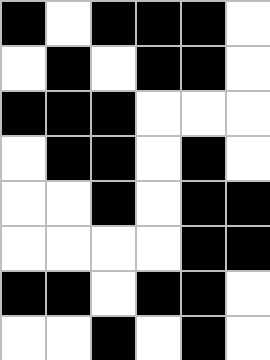[["black", "white", "black", "black", "black", "white"], ["white", "black", "white", "black", "black", "white"], ["black", "black", "black", "white", "white", "white"], ["white", "black", "black", "white", "black", "white"], ["white", "white", "black", "white", "black", "black"], ["white", "white", "white", "white", "black", "black"], ["black", "black", "white", "black", "black", "white"], ["white", "white", "black", "white", "black", "white"]]